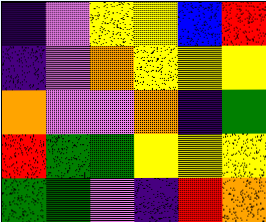[["indigo", "violet", "yellow", "yellow", "blue", "red"], ["indigo", "violet", "orange", "yellow", "yellow", "yellow"], ["orange", "violet", "violet", "orange", "indigo", "green"], ["red", "green", "green", "yellow", "yellow", "yellow"], ["green", "green", "violet", "indigo", "red", "orange"]]